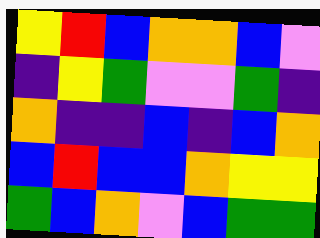[["yellow", "red", "blue", "orange", "orange", "blue", "violet"], ["indigo", "yellow", "green", "violet", "violet", "green", "indigo"], ["orange", "indigo", "indigo", "blue", "indigo", "blue", "orange"], ["blue", "red", "blue", "blue", "orange", "yellow", "yellow"], ["green", "blue", "orange", "violet", "blue", "green", "green"]]